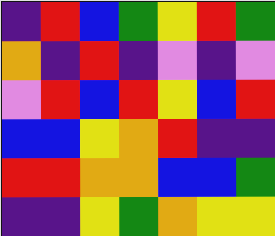[["indigo", "red", "blue", "green", "yellow", "red", "green"], ["orange", "indigo", "red", "indigo", "violet", "indigo", "violet"], ["violet", "red", "blue", "red", "yellow", "blue", "red"], ["blue", "blue", "yellow", "orange", "red", "indigo", "indigo"], ["red", "red", "orange", "orange", "blue", "blue", "green"], ["indigo", "indigo", "yellow", "green", "orange", "yellow", "yellow"]]